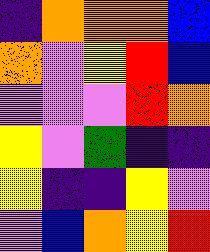[["indigo", "orange", "orange", "orange", "blue"], ["orange", "violet", "yellow", "red", "blue"], ["violet", "violet", "violet", "red", "orange"], ["yellow", "violet", "green", "indigo", "indigo"], ["yellow", "indigo", "indigo", "yellow", "violet"], ["violet", "blue", "orange", "yellow", "red"]]